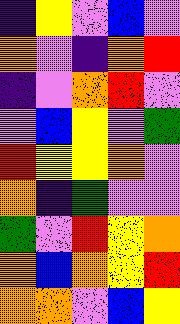[["indigo", "yellow", "violet", "blue", "violet"], ["orange", "violet", "indigo", "orange", "red"], ["indigo", "violet", "orange", "red", "violet"], ["violet", "blue", "yellow", "violet", "green"], ["red", "yellow", "yellow", "orange", "violet"], ["orange", "indigo", "green", "violet", "violet"], ["green", "violet", "red", "yellow", "orange"], ["orange", "blue", "orange", "yellow", "red"], ["orange", "orange", "violet", "blue", "yellow"]]